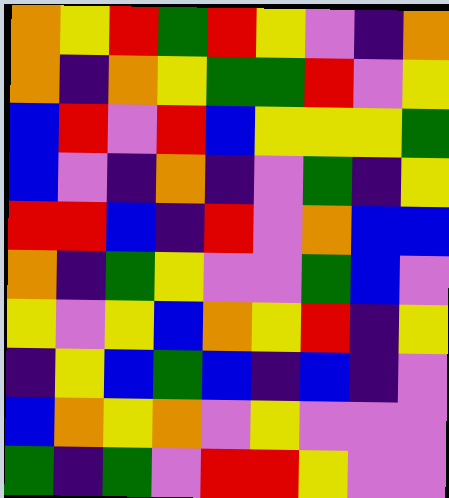[["orange", "yellow", "red", "green", "red", "yellow", "violet", "indigo", "orange"], ["orange", "indigo", "orange", "yellow", "green", "green", "red", "violet", "yellow"], ["blue", "red", "violet", "red", "blue", "yellow", "yellow", "yellow", "green"], ["blue", "violet", "indigo", "orange", "indigo", "violet", "green", "indigo", "yellow"], ["red", "red", "blue", "indigo", "red", "violet", "orange", "blue", "blue"], ["orange", "indigo", "green", "yellow", "violet", "violet", "green", "blue", "violet"], ["yellow", "violet", "yellow", "blue", "orange", "yellow", "red", "indigo", "yellow"], ["indigo", "yellow", "blue", "green", "blue", "indigo", "blue", "indigo", "violet"], ["blue", "orange", "yellow", "orange", "violet", "yellow", "violet", "violet", "violet"], ["green", "indigo", "green", "violet", "red", "red", "yellow", "violet", "violet"]]